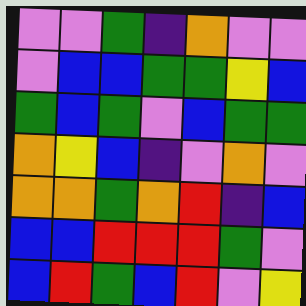[["violet", "violet", "green", "indigo", "orange", "violet", "violet"], ["violet", "blue", "blue", "green", "green", "yellow", "blue"], ["green", "blue", "green", "violet", "blue", "green", "green"], ["orange", "yellow", "blue", "indigo", "violet", "orange", "violet"], ["orange", "orange", "green", "orange", "red", "indigo", "blue"], ["blue", "blue", "red", "red", "red", "green", "violet"], ["blue", "red", "green", "blue", "red", "violet", "yellow"]]